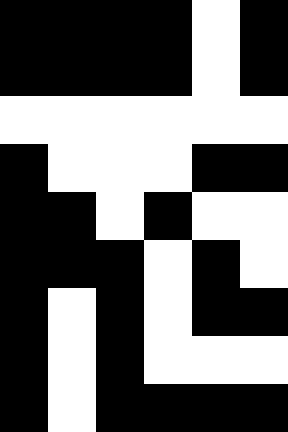[["black", "black", "black", "black", "white", "black"], ["black", "black", "black", "black", "white", "black"], ["white", "white", "white", "white", "white", "white"], ["black", "white", "white", "white", "black", "black"], ["black", "black", "white", "black", "white", "white"], ["black", "black", "black", "white", "black", "white"], ["black", "white", "black", "white", "black", "black"], ["black", "white", "black", "white", "white", "white"], ["black", "white", "black", "black", "black", "black"]]